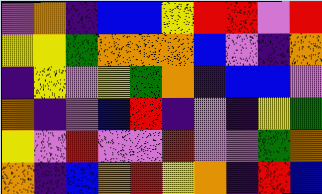[["violet", "orange", "indigo", "blue", "blue", "yellow", "red", "red", "violet", "red"], ["yellow", "yellow", "green", "orange", "orange", "orange", "blue", "violet", "indigo", "orange"], ["indigo", "yellow", "violet", "yellow", "green", "orange", "indigo", "blue", "blue", "violet"], ["orange", "indigo", "violet", "blue", "red", "indigo", "violet", "indigo", "yellow", "green"], ["yellow", "violet", "red", "violet", "violet", "red", "violet", "violet", "green", "orange"], ["orange", "indigo", "blue", "orange", "red", "yellow", "orange", "indigo", "red", "blue"]]